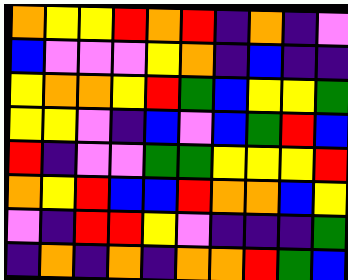[["orange", "yellow", "yellow", "red", "orange", "red", "indigo", "orange", "indigo", "violet"], ["blue", "violet", "violet", "violet", "yellow", "orange", "indigo", "blue", "indigo", "indigo"], ["yellow", "orange", "orange", "yellow", "red", "green", "blue", "yellow", "yellow", "green"], ["yellow", "yellow", "violet", "indigo", "blue", "violet", "blue", "green", "red", "blue"], ["red", "indigo", "violet", "violet", "green", "green", "yellow", "yellow", "yellow", "red"], ["orange", "yellow", "red", "blue", "blue", "red", "orange", "orange", "blue", "yellow"], ["violet", "indigo", "red", "red", "yellow", "violet", "indigo", "indigo", "indigo", "green"], ["indigo", "orange", "indigo", "orange", "indigo", "orange", "orange", "red", "green", "blue"]]